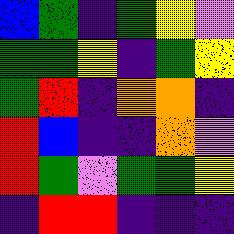[["blue", "green", "indigo", "green", "yellow", "violet"], ["green", "green", "yellow", "indigo", "green", "yellow"], ["green", "red", "indigo", "orange", "orange", "indigo"], ["red", "blue", "indigo", "indigo", "orange", "violet"], ["red", "green", "violet", "green", "green", "yellow"], ["indigo", "red", "red", "indigo", "indigo", "indigo"]]